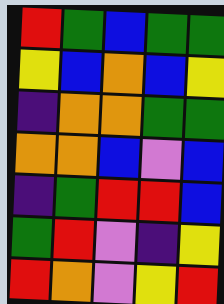[["red", "green", "blue", "green", "green"], ["yellow", "blue", "orange", "blue", "yellow"], ["indigo", "orange", "orange", "green", "green"], ["orange", "orange", "blue", "violet", "blue"], ["indigo", "green", "red", "red", "blue"], ["green", "red", "violet", "indigo", "yellow"], ["red", "orange", "violet", "yellow", "red"]]